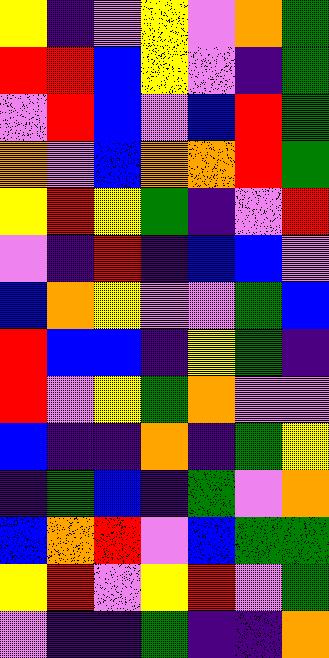[["yellow", "indigo", "violet", "yellow", "violet", "orange", "green"], ["red", "red", "blue", "yellow", "violet", "indigo", "green"], ["violet", "red", "blue", "violet", "blue", "red", "green"], ["orange", "violet", "blue", "orange", "orange", "red", "green"], ["yellow", "red", "yellow", "green", "indigo", "violet", "red"], ["violet", "indigo", "red", "indigo", "blue", "blue", "violet"], ["blue", "orange", "yellow", "violet", "violet", "green", "blue"], ["red", "blue", "blue", "indigo", "yellow", "green", "indigo"], ["red", "violet", "yellow", "green", "orange", "violet", "violet"], ["blue", "indigo", "indigo", "orange", "indigo", "green", "yellow"], ["indigo", "green", "blue", "indigo", "green", "violet", "orange"], ["blue", "orange", "red", "violet", "blue", "green", "green"], ["yellow", "red", "violet", "yellow", "red", "violet", "green"], ["violet", "indigo", "indigo", "green", "indigo", "indigo", "orange"]]